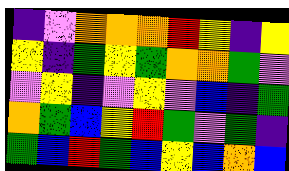[["indigo", "violet", "orange", "orange", "orange", "red", "yellow", "indigo", "yellow"], ["yellow", "indigo", "green", "yellow", "green", "orange", "orange", "green", "violet"], ["violet", "yellow", "indigo", "violet", "yellow", "violet", "blue", "indigo", "green"], ["orange", "green", "blue", "yellow", "red", "green", "violet", "green", "indigo"], ["green", "blue", "red", "green", "blue", "yellow", "blue", "orange", "blue"]]